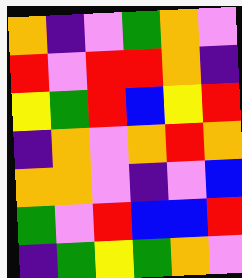[["orange", "indigo", "violet", "green", "orange", "violet"], ["red", "violet", "red", "red", "orange", "indigo"], ["yellow", "green", "red", "blue", "yellow", "red"], ["indigo", "orange", "violet", "orange", "red", "orange"], ["orange", "orange", "violet", "indigo", "violet", "blue"], ["green", "violet", "red", "blue", "blue", "red"], ["indigo", "green", "yellow", "green", "orange", "violet"]]